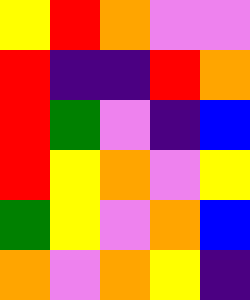[["yellow", "red", "orange", "violet", "violet"], ["red", "indigo", "indigo", "red", "orange"], ["red", "green", "violet", "indigo", "blue"], ["red", "yellow", "orange", "violet", "yellow"], ["green", "yellow", "violet", "orange", "blue"], ["orange", "violet", "orange", "yellow", "indigo"]]